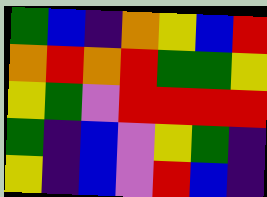[["green", "blue", "indigo", "orange", "yellow", "blue", "red"], ["orange", "red", "orange", "red", "green", "green", "yellow"], ["yellow", "green", "violet", "red", "red", "red", "red"], ["green", "indigo", "blue", "violet", "yellow", "green", "indigo"], ["yellow", "indigo", "blue", "violet", "red", "blue", "indigo"]]